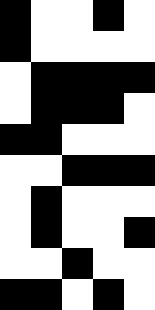[["black", "white", "white", "black", "white"], ["black", "white", "white", "white", "white"], ["white", "black", "black", "black", "black"], ["white", "black", "black", "black", "white"], ["black", "black", "white", "white", "white"], ["white", "white", "black", "black", "black"], ["white", "black", "white", "white", "white"], ["white", "black", "white", "white", "black"], ["white", "white", "black", "white", "white"], ["black", "black", "white", "black", "white"]]